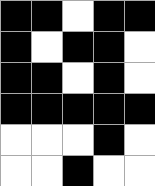[["black", "black", "white", "black", "black"], ["black", "white", "black", "black", "white"], ["black", "black", "white", "black", "white"], ["black", "black", "black", "black", "black"], ["white", "white", "white", "black", "white"], ["white", "white", "black", "white", "white"]]